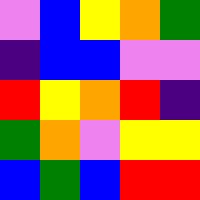[["violet", "blue", "yellow", "orange", "green"], ["indigo", "blue", "blue", "violet", "violet"], ["red", "yellow", "orange", "red", "indigo"], ["green", "orange", "violet", "yellow", "yellow"], ["blue", "green", "blue", "red", "red"]]